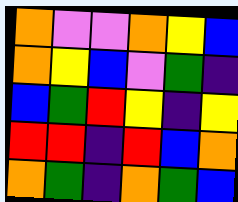[["orange", "violet", "violet", "orange", "yellow", "blue"], ["orange", "yellow", "blue", "violet", "green", "indigo"], ["blue", "green", "red", "yellow", "indigo", "yellow"], ["red", "red", "indigo", "red", "blue", "orange"], ["orange", "green", "indigo", "orange", "green", "blue"]]